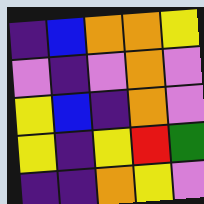[["indigo", "blue", "orange", "orange", "yellow"], ["violet", "indigo", "violet", "orange", "violet"], ["yellow", "blue", "indigo", "orange", "violet"], ["yellow", "indigo", "yellow", "red", "green"], ["indigo", "indigo", "orange", "yellow", "violet"]]